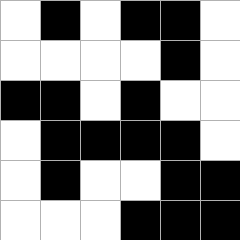[["white", "black", "white", "black", "black", "white"], ["white", "white", "white", "white", "black", "white"], ["black", "black", "white", "black", "white", "white"], ["white", "black", "black", "black", "black", "white"], ["white", "black", "white", "white", "black", "black"], ["white", "white", "white", "black", "black", "black"]]